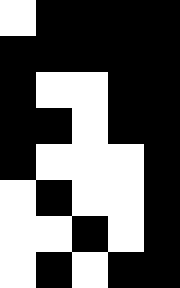[["white", "black", "black", "black", "black"], ["black", "black", "black", "black", "black"], ["black", "white", "white", "black", "black"], ["black", "black", "white", "black", "black"], ["black", "white", "white", "white", "black"], ["white", "black", "white", "white", "black"], ["white", "white", "black", "white", "black"], ["white", "black", "white", "black", "black"]]